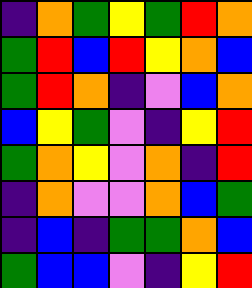[["indigo", "orange", "green", "yellow", "green", "red", "orange"], ["green", "red", "blue", "red", "yellow", "orange", "blue"], ["green", "red", "orange", "indigo", "violet", "blue", "orange"], ["blue", "yellow", "green", "violet", "indigo", "yellow", "red"], ["green", "orange", "yellow", "violet", "orange", "indigo", "red"], ["indigo", "orange", "violet", "violet", "orange", "blue", "green"], ["indigo", "blue", "indigo", "green", "green", "orange", "blue"], ["green", "blue", "blue", "violet", "indigo", "yellow", "red"]]